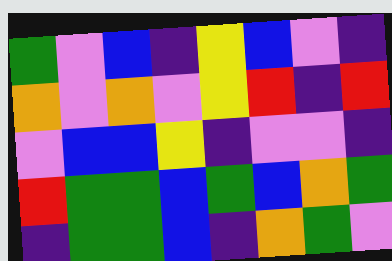[["green", "violet", "blue", "indigo", "yellow", "blue", "violet", "indigo"], ["orange", "violet", "orange", "violet", "yellow", "red", "indigo", "red"], ["violet", "blue", "blue", "yellow", "indigo", "violet", "violet", "indigo"], ["red", "green", "green", "blue", "green", "blue", "orange", "green"], ["indigo", "green", "green", "blue", "indigo", "orange", "green", "violet"]]